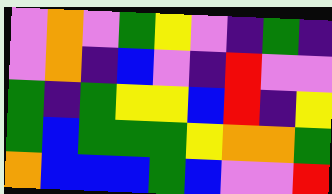[["violet", "orange", "violet", "green", "yellow", "violet", "indigo", "green", "indigo"], ["violet", "orange", "indigo", "blue", "violet", "indigo", "red", "violet", "violet"], ["green", "indigo", "green", "yellow", "yellow", "blue", "red", "indigo", "yellow"], ["green", "blue", "green", "green", "green", "yellow", "orange", "orange", "green"], ["orange", "blue", "blue", "blue", "green", "blue", "violet", "violet", "red"]]